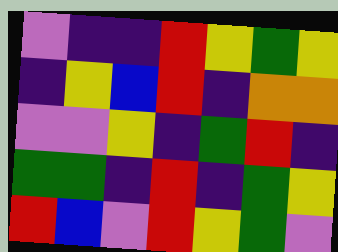[["violet", "indigo", "indigo", "red", "yellow", "green", "yellow"], ["indigo", "yellow", "blue", "red", "indigo", "orange", "orange"], ["violet", "violet", "yellow", "indigo", "green", "red", "indigo"], ["green", "green", "indigo", "red", "indigo", "green", "yellow"], ["red", "blue", "violet", "red", "yellow", "green", "violet"]]